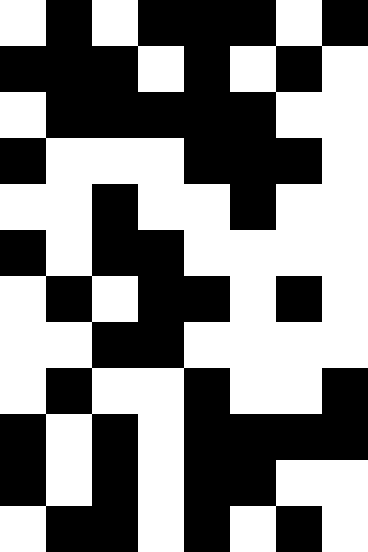[["white", "black", "white", "black", "black", "black", "white", "black"], ["black", "black", "black", "white", "black", "white", "black", "white"], ["white", "black", "black", "black", "black", "black", "white", "white"], ["black", "white", "white", "white", "black", "black", "black", "white"], ["white", "white", "black", "white", "white", "black", "white", "white"], ["black", "white", "black", "black", "white", "white", "white", "white"], ["white", "black", "white", "black", "black", "white", "black", "white"], ["white", "white", "black", "black", "white", "white", "white", "white"], ["white", "black", "white", "white", "black", "white", "white", "black"], ["black", "white", "black", "white", "black", "black", "black", "black"], ["black", "white", "black", "white", "black", "black", "white", "white"], ["white", "black", "black", "white", "black", "white", "black", "white"]]